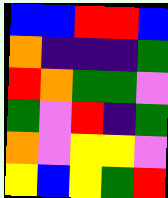[["blue", "blue", "red", "red", "blue"], ["orange", "indigo", "indigo", "indigo", "green"], ["red", "orange", "green", "green", "violet"], ["green", "violet", "red", "indigo", "green"], ["orange", "violet", "yellow", "yellow", "violet"], ["yellow", "blue", "yellow", "green", "red"]]